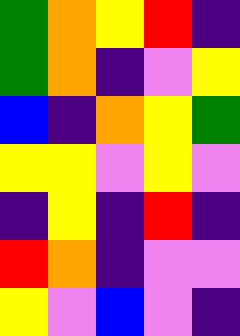[["green", "orange", "yellow", "red", "indigo"], ["green", "orange", "indigo", "violet", "yellow"], ["blue", "indigo", "orange", "yellow", "green"], ["yellow", "yellow", "violet", "yellow", "violet"], ["indigo", "yellow", "indigo", "red", "indigo"], ["red", "orange", "indigo", "violet", "violet"], ["yellow", "violet", "blue", "violet", "indigo"]]